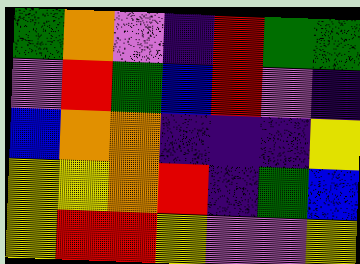[["green", "orange", "violet", "indigo", "red", "green", "green"], ["violet", "red", "green", "blue", "red", "violet", "indigo"], ["blue", "orange", "orange", "indigo", "indigo", "indigo", "yellow"], ["yellow", "yellow", "orange", "red", "indigo", "green", "blue"], ["yellow", "red", "red", "yellow", "violet", "violet", "yellow"]]